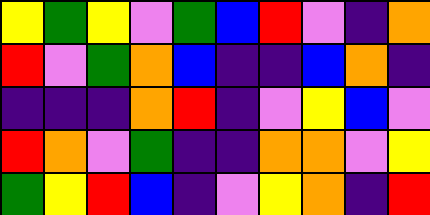[["yellow", "green", "yellow", "violet", "green", "blue", "red", "violet", "indigo", "orange"], ["red", "violet", "green", "orange", "blue", "indigo", "indigo", "blue", "orange", "indigo"], ["indigo", "indigo", "indigo", "orange", "red", "indigo", "violet", "yellow", "blue", "violet"], ["red", "orange", "violet", "green", "indigo", "indigo", "orange", "orange", "violet", "yellow"], ["green", "yellow", "red", "blue", "indigo", "violet", "yellow", "orange", "indigo", "red"]]